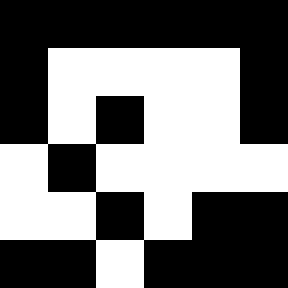[["black", "black", "black", "black", "black", "black"], ["black", "white", "white", "white", "white", "black"], ["black", "white", "black", "white", "white", "black"], ["white", "black", "white", "white", "white", "white"], ["white", "white", "black", "white", "black", "black"], ["black", "black", "white", "black", "black", "black"]]